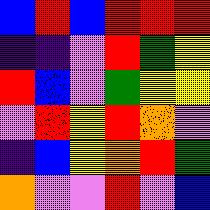[["blue", "red", "blue", "red", "red", "red"], ["indigo", "indigo", "violet", "red", "green", "yellow"], ["red", "blue", "violet", "green", "yellow", "yellow"], ["violet", "red", "yellow", "red", "orange", "violet"], ["indigo", "blue", "yellow", "orange", "red", "green"], ["orange", "violet", "violet", "red", "violet", "blue"]]